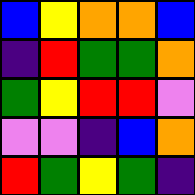[["blue", "yellow", "orange", "orange", "blue"], ["indigo", "red", "green", "green", "orange"], ["green", "yellow", "red", "red", "violet"], ["violet", "violet", "indigo", "blue", "orange"], ["red", "green", "yellow", "green", "indigo"]]